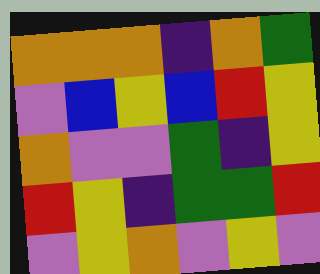[["orange", "orange", "orange", "indigo", "orange", "green"], ["violet", "blue", "yellow", "blue", "red", "yellow"], ["orange", "violet", "violet", "green", "indigo", "yellow"], ["red", "yellow", "indigo", "green", "green", "red"], ["violet", "yellow", "orange", "violet", "yellow", "violet"]]